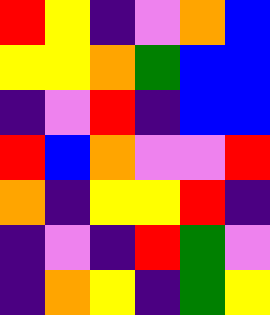[["red", "yellow", "indigo", "violet", "orange", "blue"], ["yellow", "yellow", "orange", "green", "blue", "blue"], ["indigo", "violet", "red", "indigo", "blue", "blue"], ["red", "blue", "orange", "violet", "violet", "red"], ["orange", "indigo", "yellow", "yellow", "red", "indigo"], ["indigo", "violet", "indigo", "red", "green", "violet"], ["indigo", "orange", "yellow", "indigo", "green", "yellow"]]